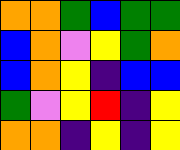[["orange", "orange", "green", "blue", "green", "green"], ["blue", "orange", "violet", "yellow", "green", "orange"], ["blue", "orange", "yellow", "indigo", "blue", "blue"], ["green", "violet", "yellow", "red", "indigo", "yellow"], ["orange", "orange", "indigo", "yellow", "indigo", "yellow"]]